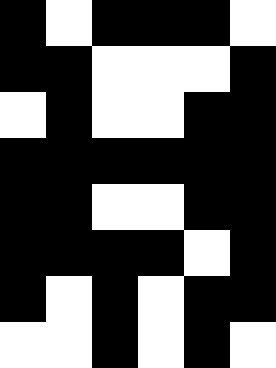[["black", "white", "black", "black", "black", "white"], ["black", "black", "white", "white", "white", "black"], ["white", "black", "white", "white", "black", "black"], ["black", "black", "black", "black", "black", "black"], ["black", "black", "white", "white", "black", "black"], ["black", "black", "black", "black", "white", "black"], ["black", "white", "black", "white", "black", "black"], ["white", "white", "black", "white", "black", "white"]]